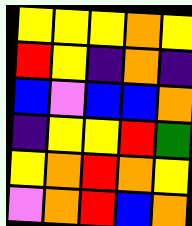[["yellow", "yellow", "yellow", "orange", "yellow"], ["red", "yellow", "indigo", "orange", "indigo"], ["blue", "violet", "blue", "blue", "orange"], ["indigo", "yellow", "yellow", "red", "green"], ["yellow", "orange", "red", "orange", "yellow"], ["violet", "orange", "red", "blue", "orange"]]